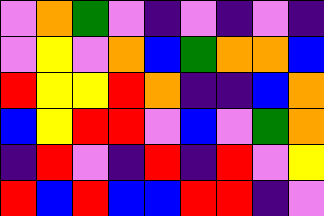[["violet", "orange", "green", "violet", "indigo", "violet", "indigo", "violet", "indigo"], ["violet", "yellow", "violet", "orange", "blue", "green", "orange", "orange", "blue"], ["red", "yellow", "yellow", "red", "orange", "indigo", "indigo", "blue", "orange"], ["blue", "yellow", "red", "red", "violet", "blue", "violet", "green", "orange"], ["indigo", "red", "violet", "indigo", "red", "indigo", "red", "violet", "yellow"], ["red", "blue", "red", "blue", "blue", "red", "red", "indigo", "violet"]]